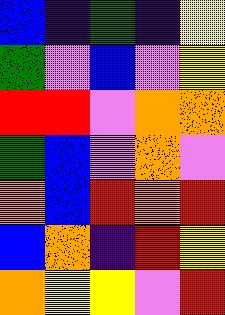[["blue", "indigo", "green", "indigo", "yellow"], ["green", "violet", "blue", "violet", "yellow"], ["red", "red", "violet", "orange", "orange"], ["green", "blue", "violet", "orange", "violet"], ["orange", "blue", "red", "orange", "red"], ["blue", "orange", "indigo", "red", "yellow"], ["orange", "yellow", "yellow", "violet", "red"]]